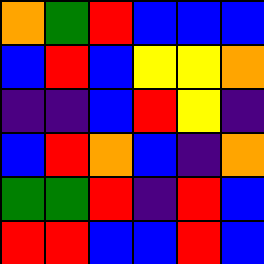[["orange", "green", "red", "blue", "blue", "blue"], ["blue", "red", "blue", "yellow", "yellow", "orange"], ["indigo", "indigo", "blue", "red", "yellow", "indigo"], ["blue", "red", "orange", "blue", "indigo", "orange"], ["green", "green", "red", "indigo", "red", "blue"], ["red", "red", "blue", "blue", "red", "blue"]]